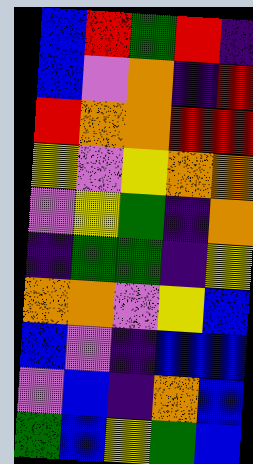[["blue", "red", "green", "red", "indigo"], ["blue", "violet", "orange", "indigo", "red"], ["red", "orange", "orange", "red", "red"], ["yellow", "violet", "yellow", "orange", "orange"], ["violet", "yellow", "green", "indigo", "orange"], ["indigo", "green", "green", "indigo", "yellow"], ["orange", "orange", "violet", "yellow", "blue"], ["blue", "violet", "indigo", "blue", "blue"], ["violet", "blue", "indigo", "orange", "blue"], ["green", "blue", "yellow", "green", "blue"]]